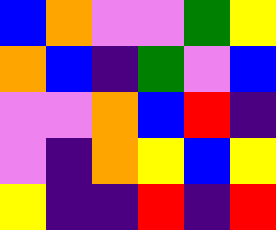[["blue", "orange", "violet", "violet", "green", "yellow"], ["orange", "blue", "indigo", "green", "violet", "blue"], ["violet", "violet", "orange", "blue", "red", "indigo"], ["violet", "indigo", "orange", "yellow", "blue", "yellow"], ["yellow", "indigo", "indigo", "red", "indigo", "red"]]